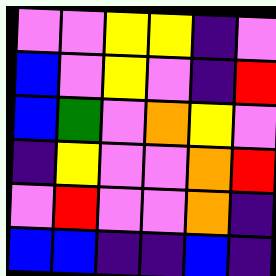[["violet", "violet", "yellow", "yellow", "indigo", "violet"], ["blue", "violet", "yellow", "violet", "indigo", "red"], ["blue", "green", "violet", "orange", "yellow", "violet"], ["indigo", "yellow", "violet", "violet", "orange", "red"], ["violet", "red", "violet", "violet", "orange", "indigo"], ["blue", "blue", "indigo", "indigo", "blue", "indigo"]]